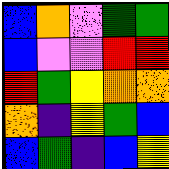[["blue", "orange", "violet", "green", "green"], ["blue", "violet", "violet", "red", "red"], ["red", "green", "yellow", "orange", "orange"], ["orange", "indigo", "yellow", "green", "blue"], ["blue", "green", "indigo", "blue", "yellow"]]